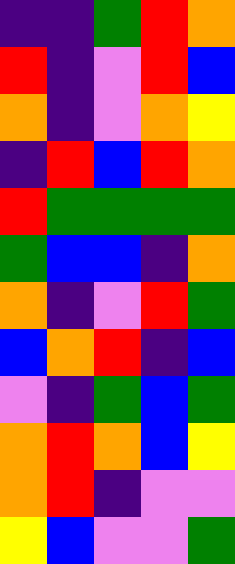[["indigo", "indigo", "green", "red", "orange"], ["red", "indigo", "violet", "red", "blue"], ["orange", "indigo", "violet", "orange", "yellow"], ["indigo", "red", "blue", "red", "orange"], ["red", "green", "green", "green", "green"], ["green", "blue", "blue", "indigo", "orange"], ["orange", "indigo", "violet", "red", "green"], ["blue", "orange", "red", "indigo", "blue"], ["violet", "indigo", "green", "blue", "green"], ["orange", "red", "orange", "blue", "yellow"], ["orange", "red", "indigo", "violet", "violet"], ["yellow", "blue", "violet", "violet", "green"]]